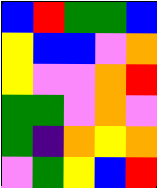[["blue", "red", "green", "green", "blue"], ["yellow", "blue", "blue", "violet", "orange"], ["yellow", "violet", "violet", "orange", "red"], ["green", "green", "violet", "orange", "violet"], ["green", "indigo", "orange", "yellow", "orange"], ["violet", "green", "yellow", "blue", "red"]]